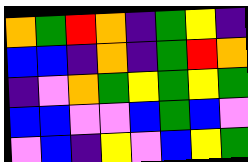[["orange", "green", "red", "orange", "indigo", "green", "yellow", "indigo"], ["blue", "blue", "indigo", "orange", "indigo", "green", "red", "orange"], ["indigo", "violet", "orange", "green", "yellow", "green", "yellow", "green"], ["blue", "blue", "violet", "violet", "blue", "green", "blue", "violet"], ["violet", "blue", "indigo", "yellow", "violet", "blue", "yellow", "green"]]